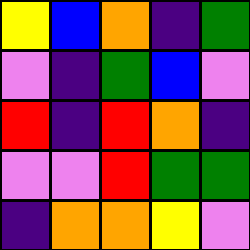[["yellow", "blue", "orange", "indigo", "green"], ["violet", "indigo", "green", "blue", "violet"], ["red", "indigo", "red", "orange", "indigo"], ["violet", "violet", "red", "green", "green"], ["indigo", "orange", "orange", "yellow", "violet"]]